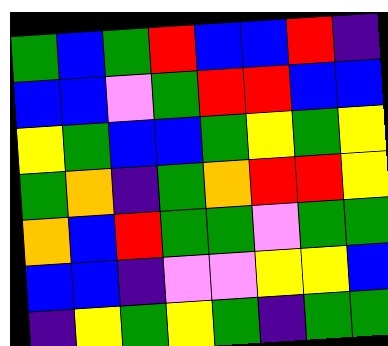[["green", "blue", "green", "red", "blue", "blue", "red", "indigo"], ["blue", "blue", "violet", "green", "red", "red", "blue", "blue"], ["yellow", "green", "blue", "blue", "green", "yellow", "green", "yellow"], ["green", "orange", "indigo", "green", "orange", "red", "red", "yellow"], ["orange", "blue", "red", "green", "green", "violet", "green", "green"], ["blue", "blue", "indigo", "violet", "violet", "yellow", "yellow", "blue"], ["indigo", "yellow", "green", "yellow", "green", "indigo", "green", "green"]]